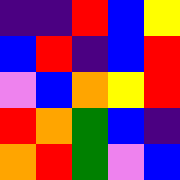[["indigo", "indigo", "red", "blue", "yellow"], ["blue", "red", "indigo", "blue", "red"], ["violet", "blue", "orange", "yellow", "red"], ["red", "orange", "green", "blue", "indigo"], ["orange", "red", "green", "violet", "blue"]]